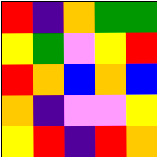[["red", "indigo", "orange", "green", "green"], ["yellow", "green", "violet", "yellow", "red"], ["red", "orange", "blue", "orange", "blue"], ["orange", "indigo", "violet", "violet", "yellow"], ["yellow", "red", "indigo", "red", "orange"]]